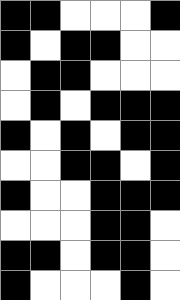[["black", "black", "white", "white", "white", "black"], ["black", "white", "black", "black", "white", "white"], ["white", "black", "black", "white", "white", "white"], ["white", "black", "white", "black", "black", "black"], ["black", "white", "black", "white", "black", "black"], ["white", "white", "black", "black", "white", "black"], ["black", "white", "white", "black", "black", "black"], ["white", "white", "white", "black", "black", "white"], ["black", "black", "white", "black", "black", "white"], ["black", "white", "white", "white", "black", "white"]]